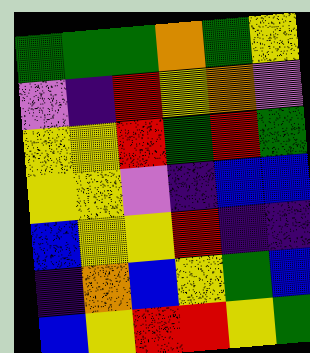[["green", "green", "green", "orange", "green", "yellow"], ["violet", "indigo", "red", "yellow", "orange", "violet"], ["yellow", "yellow", "red", "green", "red", "green"], ["yellow", "yellow", "violet", "indigo", "blue", "blue"], ["blue", "yellow", "yellow", "red", "indigo", "indigo"], ["indigo", "orange", "blue", "yellow", "green", "blue"], ["blue", "yellow", "red", "red", "yellow", "green"]]